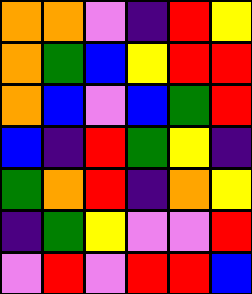[["orange", "orange", "violet", "indigo", "red", "yellow"], ["orange", "green", "blue", "yellow", "red", "red"], ["orange", "blue", "violet", "blue", "green", "red"], ["blue", "indigo", "red", "green", "yellow", "indigo"], ["green", "orange", "red", "indigo", "orange", "yellow"], ["indigo", "green", "yellow", "violet", "violet", "red"], ["violet", "red", "violet", "red", "red", "blue"]]